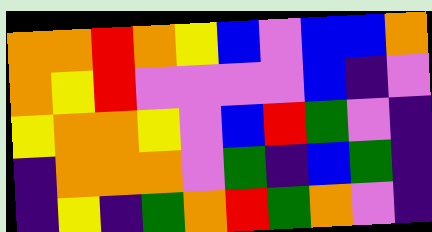[["orange", "orange", "red", "orange", "yellow", "blue", "violet", "blue", "blue", "orange"], ["orange", "yellow", "red", "violet", "violet", "violet", "violet", "blue", "indigo", "violet"], ["yellow", "orange", "orange", "yellow", "violet", "blue", "red", "green", "violet", "indigo"], ["indigo", "orange", "orange", "orange", "violet", "green", "indigo", "blue", "green", "indigo"], ["indigo", "yellow", "indigo", "green", "orange", "red", "green", "orange", "violet", "indigo"]]